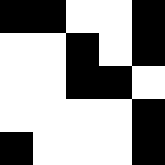[["black", "black", "white", "white", "black"], ["white", "white", "black", "white", "black"], ["white", "white", "black", "black", "white"], ["white", "white", "white", "white", "black"], ["black", "white", "white", "white", "black"]]